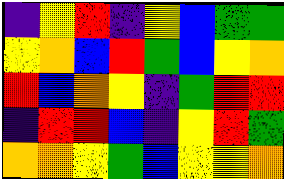[["indigo", "yellow", "red", "indigo", "yellow", "blue", "green", "green"], ["yellow", "orange", "blue", "red", "green", "blue", "yellow", "orange"], ["red", "blue", "orange", "yellow", "indigo", "green", "red", "red"], ["indigo", "red", "red", "blue", "indigo", "yellow", "red", "green"], ["orange", "orange", "yellow", "green", "blue", "yellow", "yellow", "orange"]]